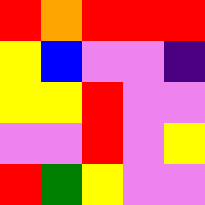[["red", "orange", "red", "red", "red"], ["yellow", "blue", "violet", "violet", "indigo"], ["yellow", "yellow", "red", "violet", "violet"], ["violet", "violet", "red", "violet", "yellow"], ["red", "green", "yellow", "violet", "violet"]]